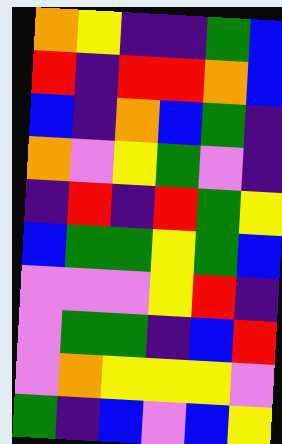[["orange", "yellow", "indigo", "indigo", "green", "blue"], ["red", "indigo", "red", "red", "orange", "blue"], ["blue", "indigo", "orange", "blue", "green", "indigo"], ["orange", "violet", "yellow", "green", "violet", "indigo"], ["indigo", "red", "indigo", "red", "green", "yellow"], ["blue", "green", "green", "yellow", "green", "blue"], ["violet", "violet", "violet", "yellow", "red", "indigo"], ["violet", "green", "green", "indigo", "blue", "red"], ["violet", "orange", "yellow", "yellow", "yellow", "violet"], ["green", "indigo", "blue", "violet", "blue", "yellow"]]